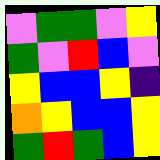[["violet", "green", "green", "violet", "yellow"], ["green", "violet", "red", "blue", "violet"], ["yellow", "blue", "blue", "yellow", "indigo"], ["orange", "yellow", "blue", "blue", "yellow"], ["green", "red", "green", "blue", "yellow"]]